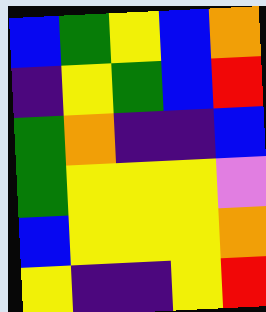[["blue", "green", "yellow", "blue", "orange"], ["indigo", "yellow", "green", "blue", "red"], ["green", "orange", "indigo", "indigo", "blue"], ["green", "yellow", "yellow", "yellow", "violet"], ["blue", "yellow", "yellow", "yellow", "orange"], ["yellow", "indigo", "indigo", "yellow", "red"]]